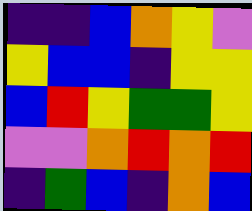[["indigo", "indigo", "blue", "orange", "yellow", "violet"], ["yellow", "blue", "blue", "indigo", "yellow", "yellow"], ["blue", "red", "yellow", "green", "green", "yellow"], ["violet", "violet", "orange", "red", "orange", "red"], ["indigo", "green", "blue", "indigo", "orange", "blue"]]